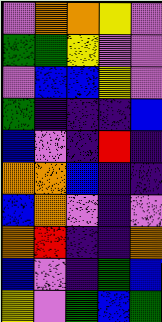[["violet", "orange", "orange", "yellow", "violet"], ["green", "green", "yellow", "violet", "violet"], ["violet", "blue", "blue", "yellow", "violet"], ["green", "indigo", "indigo", "indigo", "blue"], ["blue", "violet", "indigo", "red", "indigo"], ["orange", "orange", "blue", "indigo", "indigo"], ["blue", "orange", "violet", "indigo", "violet"], ["orange", "red", "indigo", "indigo", "orange"], ["blue", "violet", "indigo", "green", "blue"], ["yellow", "violet", "green", "blue", "green"]]